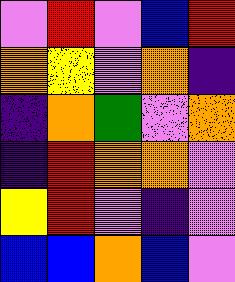[["violet", "red", "violet", "blue", "red"], ["orange", "yellow", "violet", "orange", "indigo"], ["indigo", "orange", "green", "violet", "orange"], ["indigo", "red", "orange", "orange", "violet"], ["yellow", "red", "violet", "indigo", "violet"], ["blue", "blue", "orange", "blue", "violet"]]